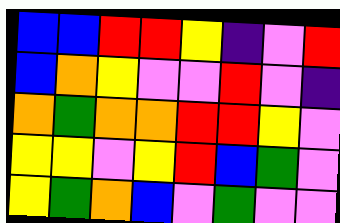[["blue", "blue", "red", "red", "yellow", "indigo", "violet", "red"], ["blue", "orange", "yellow", "violet", "violet", "red", "violet", "indigo"], ["orange", "green", "orange", "orange", "red", "red", "yellow", "violet"], ["yellow", "yellow", "violet", "yellow", "red", "blue", "green", "violet"], ["yellow", "green", "orange", "blue", "violet", "green", "violet", "violet"]]